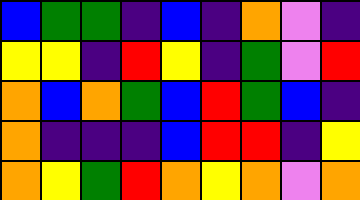[["blue", "green", "green", "indigo", "blue", "indigo", "orange", "violet", "indigo"], ["yellow", "yellow", "indigo", "red", "yellow", "indigo", "green", "violet", "red"], ["orange", "blue", "orange", "green", "blue", "red", "green", "blue", "indigo"], ["orange", "indigo", "indigo", "indigo", "blue", "red", "red", "indigo", "yellow"], ["orange", "yellow", "green", "red", "orange", "yellow", "orange", "violet", "orange"]]